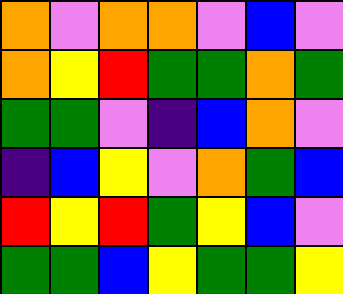[["orange", "violet", "orange", "orange", "violet", "blue", "violet"], ["orange", "yellow", "red", "green", "green", "orange", "green"], ["green", "green", "violet", "indigo", "blue", "orange", "violet"], ["indigo", "blue", "yellow", "violet", "orange", "green", "blue"], ["red", "yellow", "red", "green", "yellow", "blue", "violet"], ["green", "green", "blue", "yellow", "green", "green", "yellow"]]